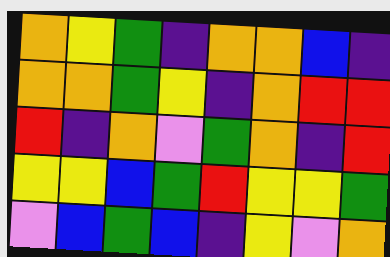[["orange", "yellow", "green", "indigo", "orange", "orange", "blue", "indigo"], ["orange", "orange", "green", "yellow", "indigo", "orange", "red", "red"], ["red", "indigo", "orange", "violet", "green", "orange", "indigo", "red"], ["yellow", "yellow", "blue", "green", "red", "yellow", "yellow", "green"], ["violet", "blue", "green", "blue", "indigo", "yellow", "violet", "orange"]]